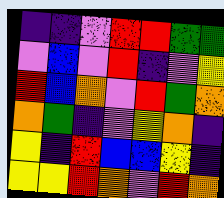[["indigo", "indigo", "violet", "red", "red", "green", "green"], ["violet", "blue", "violet", "red", "indigo", "violet", "yellow"], ["red", "blue", "orange", "violet", "red", "green", "orange"], ["orange", "green", "indigo", "violet", "yellow", "orange", "indigo"], ["yellow", "indigo", "red", "blue", "blue", "yellow", "indigo"], ["yellow", "yellow", "red", "orange", "violet", "red", "orange"]]